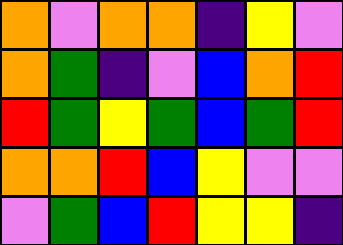[["orange", "violet", "orange", "orange", "indigo", "yellow", "violet"], ["orange", "green", "indigo", "violet", "blue", "orange", "red"], ["red", "green", "yellow", "green", "blue", "green", "red"], ["orange", "orange", "red", "blue", "yellow", "violet", "violet"], ["violet", "green", "blue", "red", "yellow", "yellow", "indigo"]]